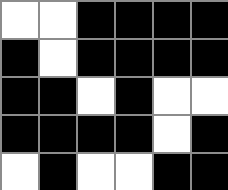[["white", "white", "black", "black", "black", "black"], ["black", "white", "black", "black", "black", "black"], ["black", "black", "white", "black", "white", "white"], ["black", "black", "black", "black", "white", "black"], ["white", "black", "white", "white", "black", "black"]]